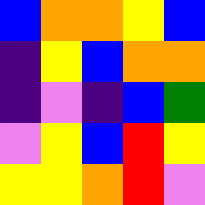[["blue", "orange", "orange", "yellow", "blue"], ["indigo", "yellow", "blue", "orange", "orange"], ["indigo", "violet", "indigo", "blue", "green"], ["violet", "yellow", "blue", "red", "yellow"], ["yellow", "yellow", "orange", "red", "violet"]]